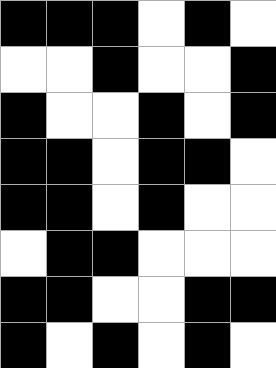[["black", "black", "black", "white", "black", "white"], ["white", "white", "black", "white", "white", "black"], ["black", "white", "white", "black", "white", "black"], ["black", "black", "white", "black", "black", "white"], ["black", "black", "white", "black", "white", "white"], ["white", "black", "black", "white", "white", "white"], ["black", "black", "white", "white", "black", "black"], ["black", "white", "black", "white", "black", "white"]]